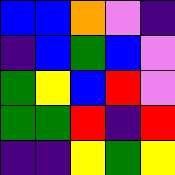[["blue", "blue", "orange", "violet", "indigo"], ["indigo", "blue", "green", "blue", "violet"], ["green", "yellow", "blue", "red", "violet"], ["green", "green", "red", "indigo", "red"], ["indigo", "indigo", "yellow", "green", "yellow"]]